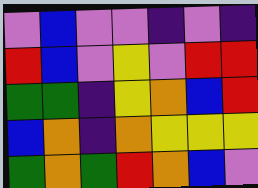[["violet", "blue", "violet", "violet", "indigo", "violet", "indigo"], ["red", "blue", "violet", "yellow", "violet", "red", "red"], ["green", "green", "indigo", "yellow", "orange", "blue", "red"], ["blue", "orange", "indigo", "orange", "yellow", "yellow", "yellow"], ["green", "orange", "green", "red", "orange", "blue", "violet"]]